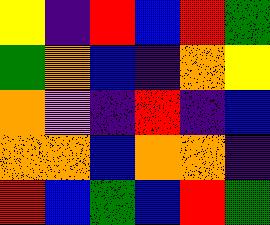[["yellow", "indigo", "red", "blue", "red", "green"], ["green", "orange", "blue", "indigo", "orange", "yellow"], ["orange", "violet", "indigo", "red", "indigo", "blue"], ["orange", "orange", "blue", "orange", "orange", "indigo"], ["red", "blue", "green", "blue", "red", "green"]]